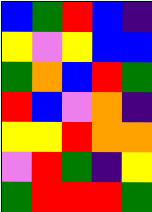[["blue", "green", "red", "blue", "indigo"], ["yellow", "violet", "yellow", "blue", "blue"], ["green", "orange", "blue", "red", "green"], ["red", "blue", "violet", "orange", "indigo"], ["yellow", "yellow", "red", "orange", "orange"], ["violet", "red", "green", "indigo", "yellow"], ["green", "red", "red", "red", "green"]]